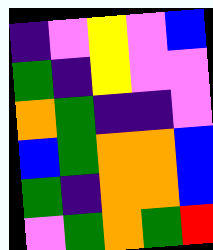[["indigo", "violet", "yellow", "violet", "blue"], ["green", "indigo", "yellow", "violet", "violet"], ["orange", "green", "indigo", "indigo", "violet"], ["blue", "green", "orange", "orange", "blue"], ["green", "indigo", "orange", "orange", "blue"], ["violet", "green", "orange", "green", "red"]]